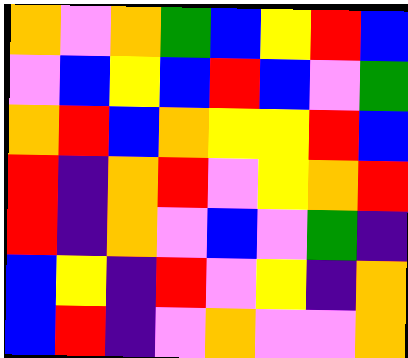[["orange", "violet", "orange", "green", "blue", "yellow", "red", "blue"], ["violet", "blue", "yellow", "blue", "red", "blue", "violet", "green"], ["orange", "red", "blue", "orange", "yellow", "yellow", "red", "blue"], ["red", "indigo", "orange", "red", "violet", "yellow", "orange", "red"], ["red", "indigo", "orange", "violet", "blue", "violet", "green", "indigo"], ["blue", "yellow", "indigo", "red", "violet", "yellow", "indigo", "orange"], ["blue", "red", "indigo", "violet", "orange", "violet", "violet", "orange"]]